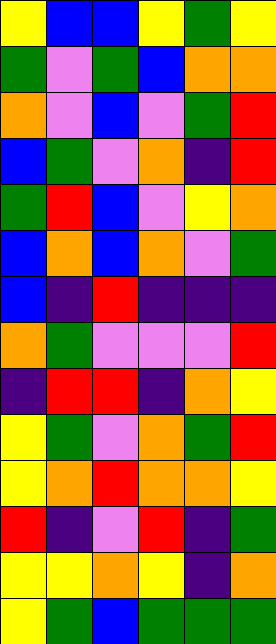[["yellow", "blue", "blue", "yellow", "green", "yellow"], ["green", "violet", "green", "blue", "orange", "orange"], ["orange", "violet", "blue", "violet", "green", "red"], ["blue", "green", "violet", "orange", "indigo", "red"], ["green", "red", "blue", "violet", "yellow", "orange"], ["blue", "orange", "blue", "orange", "violet", "green"], ["blue", "indigo", "red", "indigo", "indigo", "indigo"], ["orange", "green", "violet", "violet", "violet", "red"], ["indigo", "red", "red", "indigo", "orange", "yellow"], ["yellow", "green", "violet", "orange", "green", "red"], ["yellow", "orange", "red", "orange", "orange", "yellow"], ["red", "indigo", "violet", "red", "indigo", "green"], ["yellow", "yellow", "orange", "yellow", "indigo", "orange"], ["yellow", "green", "blue", "green", "green", "green"]]